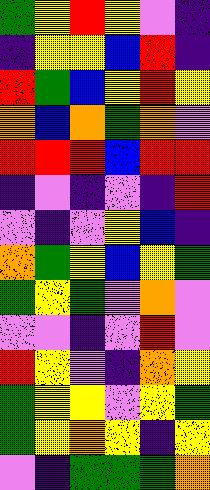[["green", "yellow", "red", "yellow", "violet", "indigo"], ["indigo", "yellow", "yellow", "blue", "red", "indigo"], ["red", "green", "blue", "yellow", "red", "yellow"], ["orange", "blue", "orange", "green", "orange", "violet"], ["red", "red", "red", "blue", "red", "red"], ["indigo", "violet", "indigo", "violet", "indigo", "red"], ["violet", "indigo", "violet", "yellow", "blue", "indigo"], ["orange", "green", "yellow", "blue", "yellow", "green"], ["green", "yellow", "green", "violet", "orange", "violet"], ["violet", "violet", "indigo", "violet", "red", "violet"], ["red", "yellow", "violet", "indigo", "orange", "yellow"], ["green", "yellow", "yellow", "violet", "yellow", "green"], ["green", "yellow", "orange", "yellow", "indigo", "yellow"], ["violet", "indigo", "green", "green", "green", "orange"]]